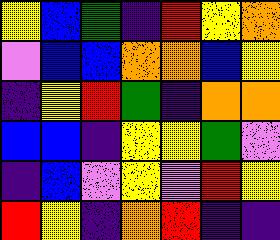[["yellow", "blue", "green", "indigo", "red", "yellow", "orange"], ["violet", "blue", "blue", "orange", "orange", "blue", "yellow"], ["indigo", "yellow", "red", "green", "indigo", "orange", "orange"], ["blue", "blue", "indigo", "yellow", "yellow", "green", "violet"], ["indigo", "blue", "violet", "yellow", "violet", "red", "yellow"], ["red", "yellow", "indigo", "orange", "red", "indigo", "indigo"]]